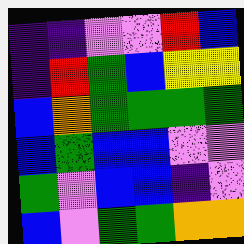[["indigo", "indigo", "violet", "violet", "red", "blue"], ["indigo", "red", "green", "blue", "yellow", "yellow"], ["blue", "orange", "green", "green", "green", "green"], ["blue", "green", "blue", "blue", "violet", "violet"], ["green", "violet", "blue", "blue", "indigo", "violet"], ["blue", "violet", "green", "green", "orange", "orange"]]